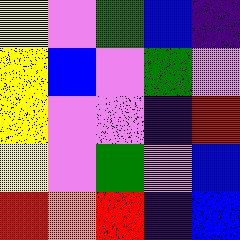[["yellow", "violet", "green", "blue", "indigo"], ["yellow", "blue", "violet", "green", "violet"], ["yellow", "violet", "violet", "indigo", "red"], ["yellow", "violet", "green", "violet", "blue"], ["red", "orange", "red", "indigo", "blue"]]